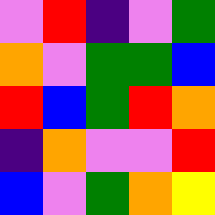[["violet", "red", "indigo", "violet", "green"], ["orange", "violet", "green", "green", "blue"], ["red", "blue", "green", "red", "orange"], ["indigo", "orange", "violet", "violet", "red"], ["blue", "violet", "green", "orange", "yellow"]]